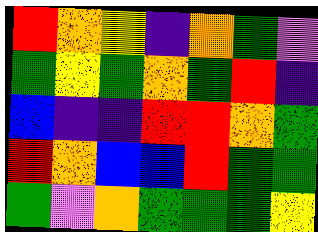[["red", "orange", "yellow", "indigo", "orange", "green", "violet"], ["green", "yellow", "green", "orange", "green", "red", "indigo"], ["blue", "indigo", "indigo", "red", "red", "orange", "green"], ["red", "orange", "blue", "blue", "red", "green", "green"], ["green", "violet", "orange", "green", "green", "green", "yellow"]]